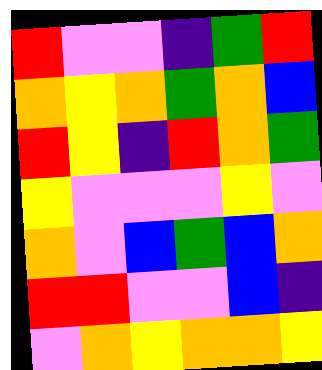[["red", "violet", "violet", "indigo", "green", "red"], ["orange", "yellow", "orange", "green", "orange", "blue"], ["red", "yellow", "indigo", "red", "orange", "green"], ["yellow", "violet", "violet", "violet", "yellow", "violet"], ["orange", "violet", "blue", "green", "blue", "orange"], ["red", "red", "violet", "violet", "blue", "indigo"], ["violet", "orange", "yellow", "orange", "orange", "yellow"]]